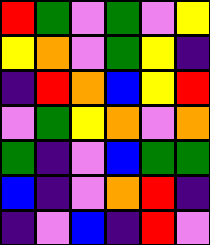[["red", "green", "violet", "green", "violet", "yellow"], ["yellow", "orange", "violet", "green", "yellow", "indigo"], ["indigo", "red", "orange", "blue", "yellow", "red"], ["violet", "green", "yellow", "orange", "violet", "orange"], ["green", "indigo", "violet", "blue", "green", "green"], ["blue", "indigo", "violet", "orange", "red", "indigo"], ["indigo", "violet", "blue", "indigo", "red", "violet"]]